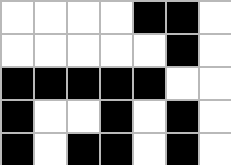[["white", "white", "white", "white", "black", "black", "white"], ["white", "white", "white", "white", "white", "black", "white"], ["black", "black", "black", "black", "black", "white", "white"], ["black", "white", "white", "black", "white", "black", "white"], ["black", "white", "black", "black", "white", "black", "white"]]